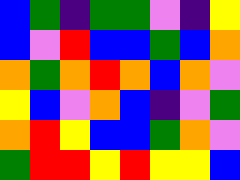[["blue", "green", "indigo", "green", "green", "violet", "indigo", "yellow"], ["blue", "violet", "red", "blue", "blue", "green", "blue", "orange"], ["orange", "green", "orange", "red", "orange", "blue", "orange", "violet"], ["yellow", "blue", "violet", "orange", "blue", "indigo", "violet", "green"], ["orange", "red", "yellow", "blue", "blue", "green", "orange", "violet"], ["green", "red", "red", "yellow", "red", "yellow", "yellow", "blue"]]